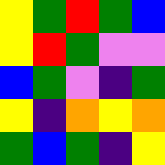[["yellow", "green", "red", "green", "blue"], ["yellow", "red", "green", "violet", "violet"], ["blue", "green", "violet", "indigo", "green"], ["yellow", "indigo", "orange", "yellow", "orange"], ["green", "blue", "green", "indigo", "yellow"]]